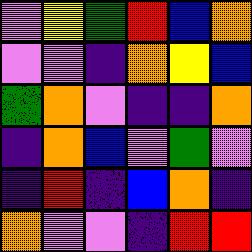[["violet", "yellow", "green", "red", "blue", "orange"], ["violet", "violet", "indigo", "orange", "yellow", "blue"], ["green", "orange", "violet", "indigo", "indigo", "orange"], ["indigo", "orange", "blue", "violet", "green", "violet"], ["indigo", "red", "indigo", "blue", "orange", "indigo"], ["orange", "violet", "violet", "indigo", "red", "red"]]